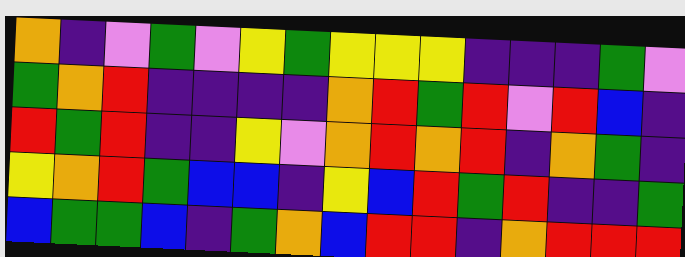[["orange", "indigo", "violet", "green", "violet", "yellow", "green", "yellow", "yellow", "yellow", "indigo", "indigo", "indigo", "green", "violet"], ["green", "orange", "red", "indigo", "indigo", "indigo", "indigo", "orange", "red", "green", "red", "violet", "red", "blue", "indigo"], ["red", "green", "red", "indigo", "indigo", "yellow", "violet", "orange", "red", "orange", "red", "indigo", "orange", "green", "indigo"], ["yellow", "orange", "red", "green", "blue", "blue", "indigo", "yellow", "blue", "red", "green", "red", "indigo", "indigo", "green"], ["blue", "green", "green", "blue", "indigo", "green", "orange", "blue", "red", "red", "indigo", "orange", "red", "red", "red"]]